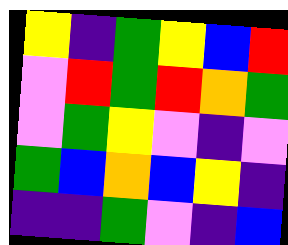[["yellow", "indigo", "green", "yellow", "blue", "red"], ["violet", "red", "green", "red", "orange", "green"], ["violet", "green", "yellow", "violet", "indigo", "violet"], ["green", "blue", "orange", "blue", "yellow", "indigo"], ["indigo", "indigo", "green", "violet", "indigo", "blue"]]